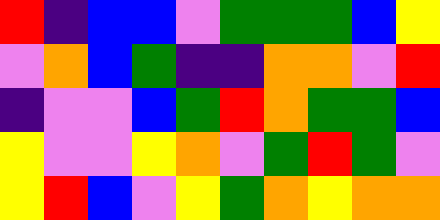[["red", "indigo", "blue", "blue", "violet", "green", "green", "green", "blue", "yellow"], ["violet", "orange", "blue", "green", "indigo", "indigo", "orange", "orange", "violet", "red"], ["indigo", "violet", "violet", "blue", "green", "red", "orange", "green", "green", "blue"], ["yellow", "violet", "violet", "yellow", "orange", "violet", "green", "red", "green", "violet"], ["yellow", "red", "blue", "violet", "yellow", "green", "orange", "yellow", "orange", "orange"]]